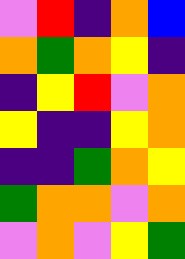[["violet", "red", "indigo", "orange", "blue"], ["orange", "green", "orange", "yellow", "indigo"], ["indigo", "yellow", "red", "violet", "orange"], ["yellow", "indigo", "indigo", "yellow", "orange"], ["indigo", "indigo", "green", "orange", "yellow"], ["green", "orange", "orange", "violet", "orange"], ["violet", "orange", "violet", "yellow", "green"]]